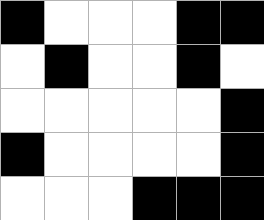[["black", "white", "white", "white", "black", "black"], ["white", "black", "white", "white", "black", "white"], ["white", "white", "white", "white", "white", "black"], ["black", "white", "white", "white", "white", "black"], ["white", "white", "white", "black", "black", "black"]]